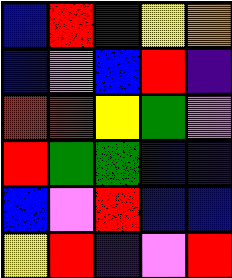[["blue", "red", "indigo", "yellow", "orange"], ["blue", "violet", "blue", "red", "indigo"], ["red", "red", "yellow", "green", "violet"], ["red", "green", "green", "blue", "indigo"], ["blue", "violet", "red", "blue", "blue"], ["yellow", "red", "indigo", "violet", "red"]]